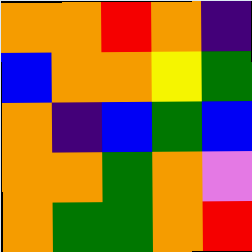[["orange", "orange", "red", "orange", "indigo"], ["blue", "orange", "orange", "yellow", "green"], ["orange", "indigo", "blue", "green", "blue"], ["orange", "orange", "green", "orange", "violet"], ["orange", "green", "green", "orange", "red"]]